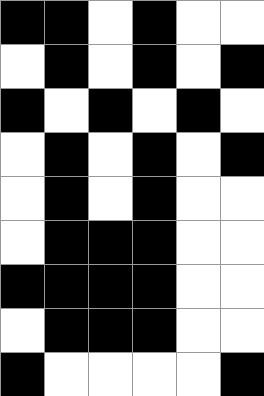[["black", "black", "white", "black", "white", "white"], ["white", "black", "white", "black", "white", "black"], ["black", "white", "black", "white", "black", "white"], ["white", "black", "white", "black", "white", "black"], ["white", "black", "white", "black", "white", "white"], ["white", "black", "black", "black", "white", "white"], ["black", "black", "black", "black", "white", "white"], ["white", "black", "black", "black", "white", "white"], ["black", "white", "white", "white", "white", "black"]]